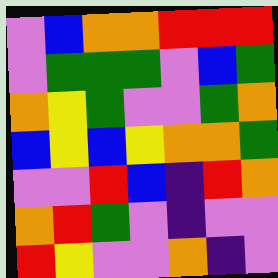[["violet", "blue", "orange", "orange", "red", "red", "red"], ["violet", "green", "green", "green", "violet", "blue", "green"], ["orange", "yellow", "green", "violet", "violet", "green", "orange"], ["blue", "yellow", "blue", "yellow", "orange", "orange", "green"], ["violet", "violet", "red", "blue", "indigo", "red", "orange"], ["orange", "red", "green", "violet", "indigo", "violet", "violet"], ["red", "yellow", "violet", "violet", "orange", "indigo", "violet"]]